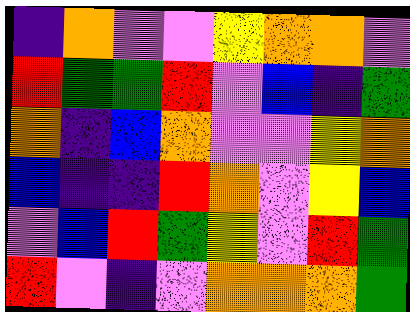[["indigo", "orange", "violet", "violet", "yellow", "orange", "orange", "violet"], ["red", "green", "green", "red", "violet", "blue", "indigo", "green"], ["orange", "indigo", "blue", "orange", "violet", "violet", "yellow", "orange"], ["blue", "indigo", "indigo", "red", "orange", "violet", "yellow", "blue"], ["violet", "blue", "red", "green", "yellow", "violet", "red", "green"], ["red", "violet", "indigo", "violet", "orange", "orange", "orange", "green"]]